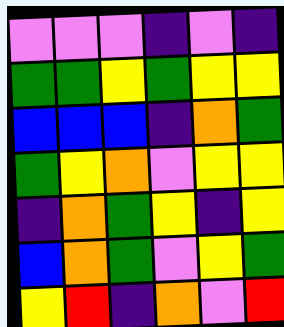[["violet", "violet", "violet", "indigo", "violet", "indigo"], ["green", "green", "yellow", "green", "yellow", "yellow"], ["blue", "blue", "blue", "indigo", "orange", "green"], ["green", "yellow", "orange", "violet", "yellow", "yellow"], ["indigo", "orange", "green", "yellow", "indigo", "yellow"], ["blue", "orange", "green", "violet", "yellow", "green"], ["yellow", "red", "indigo", "orange", "violet", "red"]]